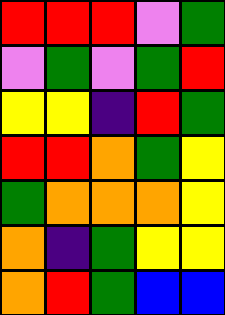[["red", "red", "red", "violet", "green"], ["violet", "green", "violet", "green", "red"], ["yellow", "yellow", "indigo", "red", "green"], ["red", "red", "orange", "green", "yellow"], ["green", "orange", "orange", "orange", "yellow"], ["orange", "indigo", "green", "yellow", "yellow"], ["orange", "red", "green", "blue", "blue"]]